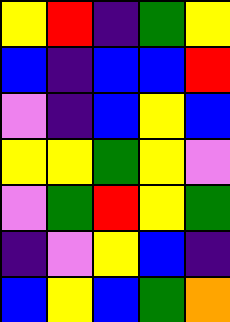[["yellow", "red", "indigo", "green", "yellow"], ["blue", "indigo", "blue", "blue", "red"], ["violet", "indigo", "blue", "yellow", "blue"], ["yellow", "yellow", "green", "yellow", "violet"], ["violet", "green", "red", "yellow", "green"], ["indigo", "violet", "yellow", "blue", "indigo"], ["blue", "yellow", "blue", "green", "orange"]]